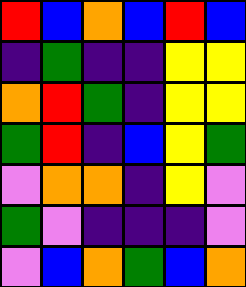[["red", "blue", "orange", "blue", "red", "blue"], ["indigo", "green", "indigo", "indigo", "yellow", "yellow"], ["orange", "red", "green", "indigo", "yellow", "yellow"], ["green", "red", "indigo", "blue", "yellow", "green"], ["violet", "orange", "orange", "indigo", "yellow", "violet"], ["green", "violet", "indigo", "indigo", "indigo", "violet"], ["violet", "blue", "orange", "green", "blue", "orange"]]